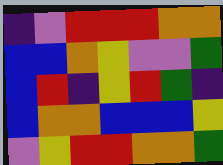[["indigo", "violet", "red", "red", "red", "orange", "orange"], ["blue", "blue", "orange", "yellow", "violet", "violet", "green"], ["blue", "red", "indigo", "yellow", "red", "green", "indigo"], ["blue", "orange", "orange", "blue", "blue", "blue", "yellow"], ["violet", "yellow", "red", "red", "orange", "orange", "green"]]